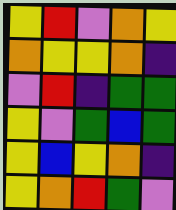[["yellow", "red", "violet", "orange", "yellow"], ["orange", "yellow", "yellow", "orange", "indigo"], ["violet", "red", "indigo", "green", "green"], ["yellow", "violet", "green", "blue", "green"], ["yellow", "blue", "yellow", "orange", "indigo"], ["yellow", "orange", "red", "green", "violet"]]